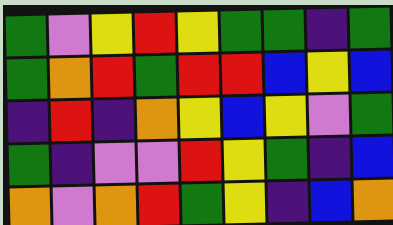[["green", "violet", "yellow", "red", "yellow", "green", "green", "indigo", "green"], ["green", "orange", "red", "green", "red", "red", "blue", "yellow", "blue"], ["indigo", "red", "indigo", "orange", "yellow", "blue", "yellow", "violet", "green"], ["green", "indigo", "violet", "violet", "red", "yellow", "green", "indigo", "blue"], ["orange", "violet", "orange", "red", "green", "yellow", "indigo", "blue", "orange"]]